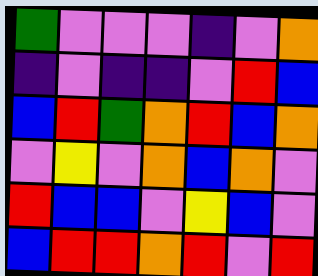[["green", "violet", "violet", "violet", "indigo", "violet", "orange"], ["indigo", "violet", "indigo", "indigo", "violet", "red", "blue"], ["blue", "red", "green", "orange", "red", "blue", "orange"], ["violet", "yellow", "violet", "orange", "blue", "orange", "violet"], ["red", "blue", "blue", "violet", "yellow", "blue", "violet"], ["blue", "red", "red", "orange", "red", "violet", "red"]]